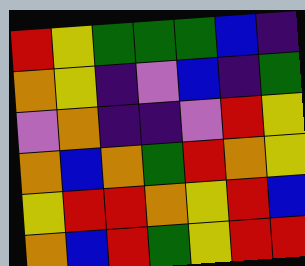[["red", "yellow", "green", "green", "green", "blue", "indigo"], ["orange", "yellow", "indigo", "violet", "blue", "indigo", "green"], ["violet", "orange", "indigo", "indigo", "violet", "red", "yellow"], ["orange", "blue", "orange", "green", "red", "orange", "yellow"], ["yellow", "red", "red", "orange", "yellow", "red", "blue"], ["orange", "blue", "red", "green", "yellow", "red", "red"]]